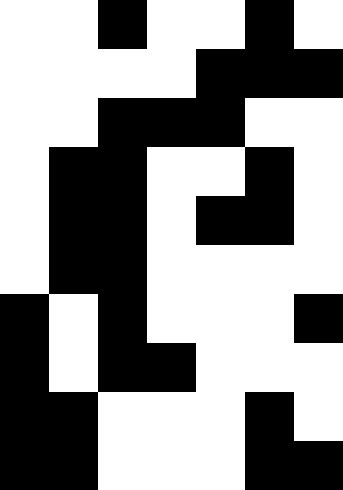[["white", "white", "black", "white", "white", "black", "white"], ["white", "white", "white", "white", "black", "black", "black"], ["white", "white", "black", "black", "black", "white", "white"], ["white", "black", "black", "white", "white", "black", "white"], ["white", "black", "black", "white", "black", "black", "white"], ["white", "black", "black", "white", "white", "white", "white"], ["black", "white", "black", "white", "white", "white", "black"], ["black", "white", "black", "black", "white", "white", "white"], ["black", "black", "white", "white", "white", "black", "white"], ["black", "black", "white", "white", "white", "black", "black"]]